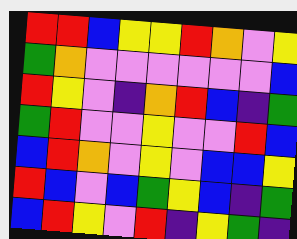[["red", "red", "blue", "yellow", "yellow", "red", "orange", "violet", "yellow"], ["green", "orange", "violet", "violet", "violet", "violet", "violet", "violet", "blue"], ["red", "yellow", "violet", "indigo", "orange", "red", "blue", "indigo", "green"], ["green", "red", "violet", "violet", "yellow", "violet", "violet", "red", "blue"], ["blue", "red", "orange", "violet", "yellow", "violet", "blue", "blue", "yellow"], ["red", "blue", "violet", "blue", "green", "yellow", "blue", "indigo", "green"], ["blue", "red", "yellow", "violet", "red", "indigo", "yellow", "green", "indigo"]]